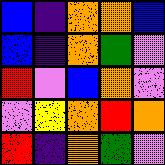[["blue", "indigo", "orange", "orange", "blue"], ["blue", "indigo", "orange", "green", "violet"], ["red", "violet", "blue", "orange", "violet"], ["violet", "yellow", "orange", "red", "orange"], ["red", "indigo", "orange", "green", "violet"]]